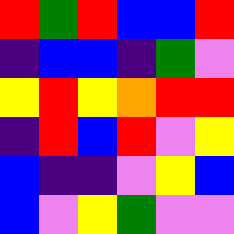[["red", "green", "red", "blue", "blue", "red"], ["indigo", "blue", "blue", "indigo", "green", "violet"], ["yellow", "red", "yellow", "orange", "red", "red"], ["indigo", "red", "blue", "red", "violet", "yellow"], ["blue", "indigo", "indigo", "violet", "yellow", "blue"], ["blue", "violet", "yellow", "green", "violet", "violet"]]